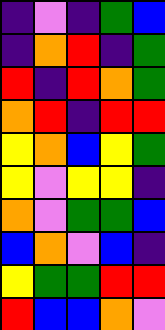[["indigo", "violet", "indigo", "green", "blue"], ["indigo", "orange", "red", "indigo", "green"], ["red", "indigo", "red", "orange", "green"], ["orange", "red", "indigo", "red", "red"], ["yellow", "orange", "blue", "yellow", "green"], ["yellow", "violet", "yellow", "yellow", "indigo"], ["orange", "violet", "green", "green", "blue"], ["blue", "orange", "violet", "blue", "indigo"], ["yellow", "green", "green", "red", "red"], ["red", "blue", "blue", "orange", "violet"]]